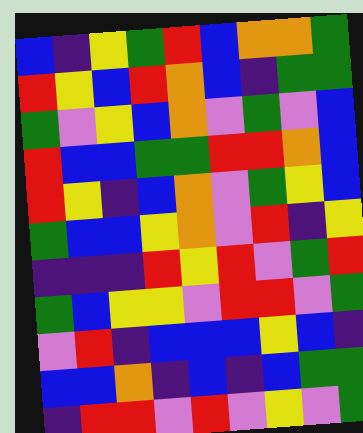[["blue", "indigo", "yellow", "green", "red", "blue", "orange", "orange", "green"], ["red", "yellow", "blue", "red", "orange", "blue", "indigo", "green", "green"], ["green", "violet", "yellow", "blue", "orange", "violet", "green", "violet", "blue"], ["red", "blue", "blue", "green", "green", "red", "red", "orange", "blue"], ["red", "yellow", "indigo", "blue", "orange", "violet", "green", "yellow", "blue"], ["green", "blue", "blue", "yellow", "orange", "violet", "red", "indigo", "yellow"], ["indigo", "indigo", "indigo", "red", "yellow", "red", "violet", "green", "red"], ["green", "blue", "yellow", "yellow", "violet", "red", "red", "violet", "green"], ["violet", "red", "indigo", "blue", "blue", "blue", "yellow", "blue", "indigo"], ["blue", "blue", "orange", "indigo", "blue", "indigo", "blue", "green", "green"], ["indigo", "red", "red", "violet", "red", "violet", "yellow", "violet", "green"]]